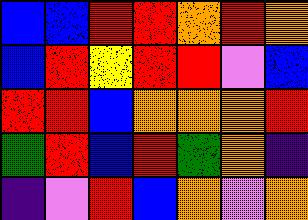[["blue", "blue", "red", "red", "orange", "red", "orange"], ["blue", "red", "yellow", "red", "red", "violet", "blue"], ["red", "red", "blue", "orange", "orange", "orange", "red"], ["green", "red", "blue", "red", "green", "orange", "indigo"], ["indigo", "violet", "red", "blue", "orange", "violet", "orange"]]